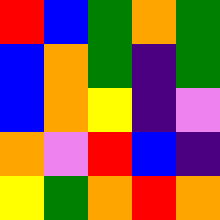[["red", "blue", "green", "orange", "green"], ["blue", "orange", "green", "indigo", "green"], ["blue", "orange", "yellow", "indigo", "violet"], ["orange", "violet", "red", "blue", "indigo"], ["yellow", "green", "orange", "red", "orange"]]